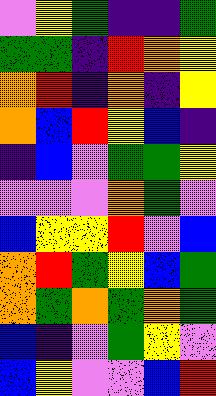[["violet", "yellow", "green", "indigo", "indigo", "green"], ["green", "green", "indigo", "red", "orange", "yellow"], ["orange", "red", "indigo", "orange", "indigo", "yellow"], ["orange", "blue", "red", "yellow", "blue", "indigo"], ["indigo", "blue", "violet", "green", "green", "yellow"], ["violet", "violet", "violet", "orange", "green", "violet"], ["blue", "yellow", "yellow", "red", "violet", "blue"], ["orange", "red", "green", "yellow", "blue", "green"], ["orange", "green", "orange", "green", "orange", "green"], ["blue", "indigo", "violet", "green", "yellow", "violet"], ["blue", "yellow", "violet", "violet", "blue", "red"]]